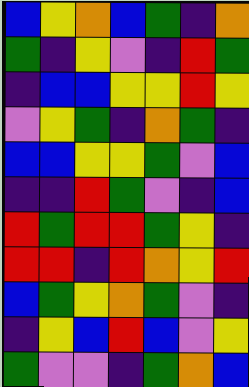[["blue", "yellow", "orange", "blue", "green", "indigo", "orange"], ["green", "indigo", "yellow", "violet", "indigo", "red", "green"], ["indigo", "blue", "blue", "yellow", "yellow", "red", "yellow"], ["violet", "yellow", "green", "indigo", "orange", "green", "indigo"], ["blue", "blue", "yellow", "yellow", "green", "violet", "blue"], ["indigo", "indigo", "red", "green", "violet", "indigo", "blue"], ["red", "green", "red", "red", "green", "yellow", "indigo"], ["red", "red", "indigo", "red", "orange", "yellow", "red"], ["blue", "green", "yellow", "orange", "green", "violet", "indigo"], ["indigo", "yellow", "blue", "red", "blue", "violet", "yellow"], ["green", "violet", "violet", "indigo", "green", "orange", "blue"]]